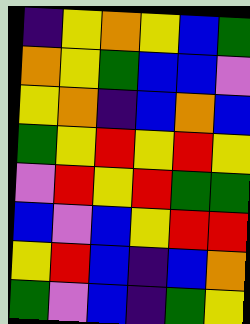[["indigo", "yellow", "orange", "yellow", "blue", "green"], ["orange", "yellow", "green", "blue", "blue", "violet"], ["yellow", "orange", "indigo", "blue", "orange", "blue"], ["green", "yellow", "red", "yellow", "red", "yellow"], ["violet", "red", "yellow", "red", "green", "green"], ["blue", "violet", "blue", "yellow", "red", "red"], ["yellow", "red", "blue", "indigo", "blue", "orange"], ["green", "violet", "blue", "indigo", "green", "yellow"]]